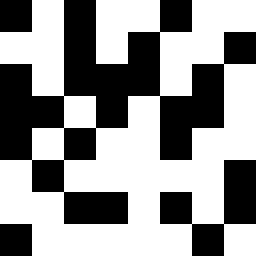[["black", "white", "black", "white", "white", "black", "white", "white"], ["white", "white", "black", "white", "black", "white", "white", "black"], ["black", "white", "black", "black", "black", "white", "black", "white"], ["black", "black", "white", "black", "white", "black", "black", "white"], ["black", "white", "black", "white", "white", "black", "white", "white"], ["white", "black", "white", "white", "white", "white", "white", "black"], ["white", "white", "black", "black", "white", "black", "white", "black"], ["black", "white", "white", "white", "white", "white", "black", "white"]]